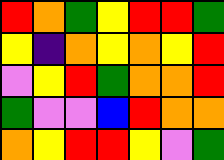[["red", "orange", "green", "yellow", "red", "red", "green"], ["yellow", "indigo", "orange", "yellow", "orange", "yellow", "red"], ["violet", "yellow", "red", "green", "orange", "orange", "red"], ["green", "violet", "violet", "blue", "red", "orange", "orange"], ["orange", "yellow", "red", "red", "yellow", "violet", "green"]]